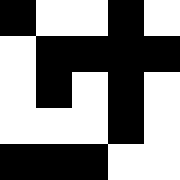[["black", "white", "white", "black", "white"], ["white", "black", "black", "black", "black"], ["white", "black", "white", "black", "white"], ["white", "white", "white", "black", "white"], ["black", "black", "black", "white", "white"]]